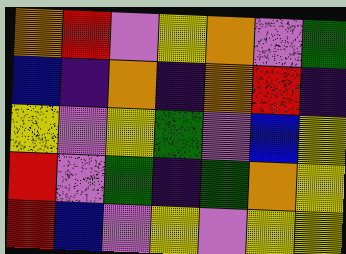[["orange", "red", "violet", "yellow", "orange", "violet", "green"], ["blue", "indigo", "orange", "indigo", "orange", "red", "indigo"], ["yellow", "violet", "yellow", "green", "violet", "blue", "yellow"], ["red", "violet", "green", "indigo", "green", "orange", "yellow"], ["red", "blue", "violet", "yellow", "violet", "yellow", "yellow"]]